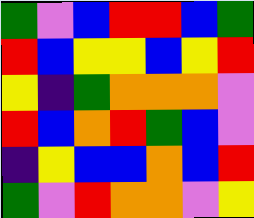[["green", "violet", "blue", "red", "red", "blue", "green"], ["red", "blue", "yellow", "yellow", "blue", "yellow", "red"], ["yellow", "indigo", "green", "orange", "orange", "orange", "violet"], ["red", "blue", "orange", "red", "green", "blue", "violet"], ["indigo", "yellow", "blue", "blue", "orange", "blue", "red"], ["green", "violet", "red", "orange", "orange", "violet", "yellow"]]